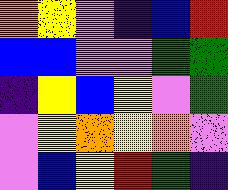[["orange", "yellow", "violet", "indigo", "blue", "red"], ["blue", "blue", "violet", "violet", "green", "green"], ["indigo", "yellow", "blue", "yellow", "violet", "green"], ["violet", "yellow", "orange", "yellow", "orange", "violet"], ["violet", "blue", "yellow", "red", "green", "indigo"]]